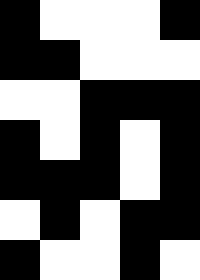[["black", "white", "white", "white", "black"], ["black", "black", "white", "white", "white"], ["white", "white", "black", "black", "black"], ["black", "white", "black", "white", "black"], ["black", "black", "black", "white", "black"], ["white", "black", "white", "black", "black"], ["black", "white", "white", "black", "white"]]